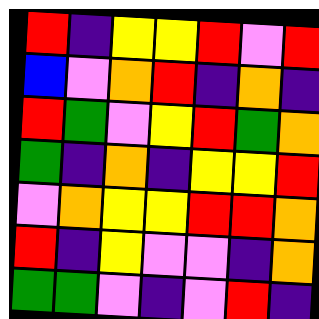[["red", "indigo", "yellow", "yellow", "red", "violet", "red"], ["blue", "violet", "orange", "red", "indigo", "orange", "indigo"], ["red", "green", "violet", "yellow", "red", "green", "orange"], ["green", "indigo", "orange", "indigo", "yellow", "yellow", "red"], ["violet", "orange", "yellow", "yellow", "red", "red", "orange"], ["red", "indigo", "yellow", "violet", "violet", "indigo", "orange"], ["green", "green", "violet", "indigo", "violet", "red", "indigo"]]